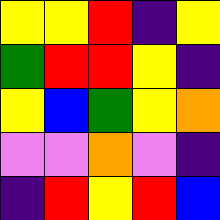[["yellow", "yellow", "red", "indigo", "yellow"], ["green", "red", "red", "yellow", "indigo"], ["yellow", "blue", "green", "yellow", "orange"], ["violet", "violet", "orange", "violet", "indigo"], ["indigo", "red", "yellow", "red", "blue"]]